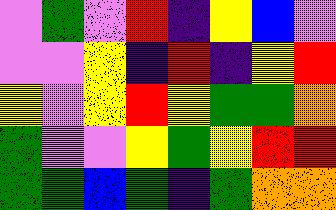[["violet", "green", "violet", "red", "indigo", "yellow", "blue", "violet"], ["violet", "violet", "yellow", "indigo", "red", "indigo", "yellow", "red"], ["yellow", "violet", "yellow", "red", "yellow", "green", "green", "orange"], ["green", "violet", "violet", "yellow", "green", "yellow", "red", "red"], ["green", "green", "blue", "green", "indigo", "green", "orange", "orange"]]